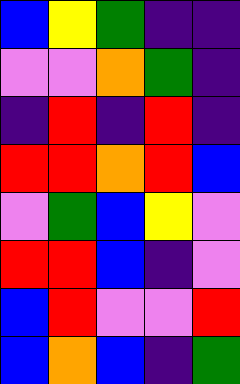[["blue", "yellow", "green", "indigo", "indigo"], ["violet", "violet", "orange", "green", "indigo"], ["indigo", "red", "indigo", "red", "indigo"], ["red", "red", "orange", "red", "blue"], ["violet", "green", "blue", "yellow", "violet"], ["red", "red", "blue", "indigo", "violet"], ["blue", "red", "violet", "violet", "red"], ["blue", "orange", "blue", "indigo", "green"]]